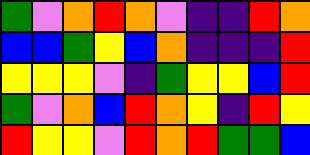[["green", "violet", "orange", "red", "orange", "violet", "indigo", "indigo", "red", "orange"], ["blue", "blue", "green", "yellow", "blue", "orange", "indigo", "indigo", "indigo", "red"], ["yellow", "yellow", "yellow", "violet", "indigo", "green", "yellow", "yellow", "blue", "red"], ["green", "violet", "orange", "blue", "red", "orange", "yellow", "indigo", "red", "yellow"], ["red", "yellow", "yellow", "violet", "red", "orange", "red", "green", "green", "blue"]]